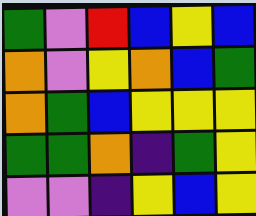[["green", "violet", "red", "blue", "yellow", "blue"], ["orange", "violet", "yellow", "orange", "blue", "green"], ["orange", "green", "blue", "yellow", "yellow", "yellow"], ["green", "green", "orange", "indigo", "green", "yellow"], ["violet", "violet", "indigo", "yellow", "blue", "yellow"]]